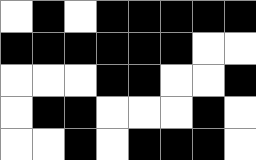[["white", "black", "white", "black", "black", "black", "black", "black"], ["black", "black", "black", "black", "black", "black", "white", "white"], ["white", "white", "white", "black", "black", "white", "white", "black"], ["white", "black", "black", "white", "white", "white", "black", "white"], ["white", "white", "black", "white", "black", "black", "black", "white"]]